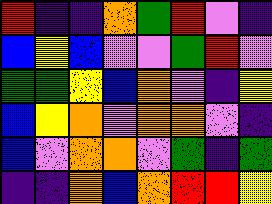[["red", "indigo", "indigo", "orange", "green", "red", "violet", "indigo"], ["blue", "yellow", "blue", "violet", "violet", "green", "red", "violet"], ["green", "green", "yellow", "blue", "orange", "violet", "indigo", "yellow"], ["blue", "yellow", "orange", "violet", "orange", "orange", "violet", "indigo"], ["blue", "violet", "orange", "orange", "violet", "green", "indigo", "green"], ["indigo", "indigo", "orange", "blue", "orange", "red", "red", "yellow"]]